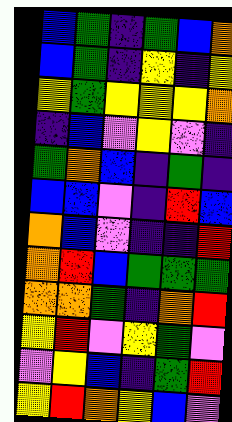[["blue", "green", "indigo", "green", "blue", "orange"], ["blue", "green", "indigo", "yellow", "indigo", "yellow"], ["yellow", "green", "yellow", "yellow", "yellow", "orange"], ["indigo", "blue", "violet", "yellow", "violet", "indigo"], ["green", "orange", "blue", "indigo", "green", "indigo"], ["blue", "blue", "violet", "indigo", "red", "blue"], ["orange", "blue", "violet", "indigo", "indigo", "red"], ["orange", "red", "blue", "green", "green", "green"], ["orange", "orange", "green", "indigo", "orange", "red"], ["yellow", "red", "violet", "yellow", "green", "violet"], ["violet", "yellow", "blue", "indigo", "green", "red"], ["yellow", "red", "orange", "yellow", "blue", "violet"]]